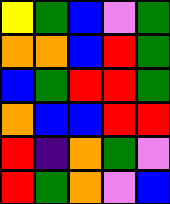[["yellow", "green", "blue", "violet", "green"], ["orange", "orange", "blue", "red", "green"], ["blue", "green", "red", "red", "green"], ["orange", "blue", "blue", "red", "red"], ["red", "indigo", "orange", "green", "violet"], ["red", "green", "orange", "violet", "blue"]]